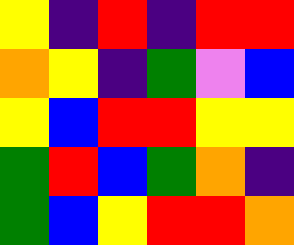[["yellow", "indigo", "red", "indigo", "red", "red"], ["orange", "yellow", "indigo", "green", "violet", "blue"], ["yellow", "blue", "red", "red", "yellow", "yellow"], ["green", "red", "blue", "green", "orange", "indigo"], ["green", "blue", "yellow", "red", "red", "orange"]]